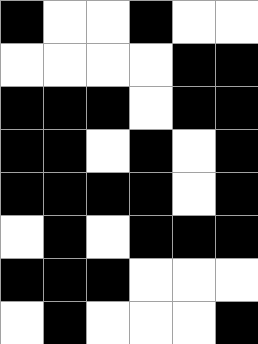[["black", "white", "white", "black", "white", "white"], ["white", "white", "white", "white", "black", "black"], ["black", "black", "black", "white", "black", "black"], ["black", "black", "white", "black", "white", "black"], ["black", "black", "black", "black", "white", "black"], ["white", "black", "white", "black", "black", "black"], ["black", "black", "black", "white", "white", "white"], ["white", "black", "white", "white", "white", "black"]]